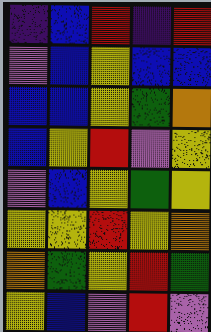[["indigo", "blue", "red", "indigo", "red"], ["violet", "blue", "yellow", "blue", "blue"], ["blue", "blue", "yellow", "green", "orange"], ["blue", "yellow", "red", "violet", "yellow"], ["violet", "blue", "yellow", "green", "yellow"], ["yellow", "yellow", "red", "yellow", "orange"], ["orange", "green", "yellow", "red", "green"], ["yellow", "blue", "violet", "red", "violet"]]